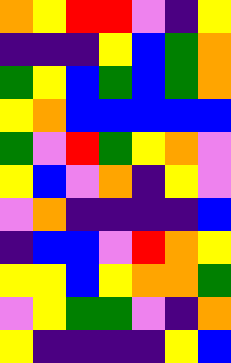[["orange", "yellow", "red", "red", "violet", "indigo", "yellow"], ["indigo", "indigo", "indigo", "yellow", "blue", "green", "orange"], ["green", "yellow", "blue", "green", "blue", "green", "orange"], ["yellow", "orange", "blue", "blue", "blue", "blue", "blue"], ["green", "violet", "red", "green", "yellow", "orange", "violet"], ["yellow", "blue", "violet", "orange", "indigo", "yellow", "violet"], ["violet", "orange", "indigo", "indigo", "indigo", "indigo", "blue"], ["indigo", "blue", "blue", "violet", "red", "orange", "yellow"], ["yellow", "yellow", "blue", "yellow", "orange", "orange", "green"], ["violet", "yellow", "green", "green", "violet", "indigo", "orange"], ["yellow", "indigo", "indigo", "indigo", "indigo", "yellow", "blue"]]